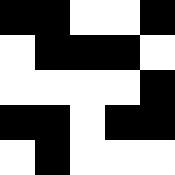[["black", "black", "white", "white", "black"], ["white", "black", "black", "black", "white"], ["white", "white", "white", "white", "black"], ["black", "black", "white", "black", "black"], ["white", "black", "white", "white", "white"]]